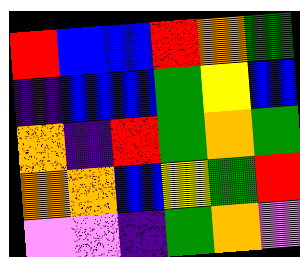[["red", "blue", "blue", "red", "orange", "green"], ["indigo", "blue", "blue", "green", "yellow", "blue"], ["orange", "indigo", "red", "green", "orange", "green"], ["orange", "orange", "blue", "yellow", "green", "red"], ["violet", "violet", "indigo", "green", "orange", "violet"]]